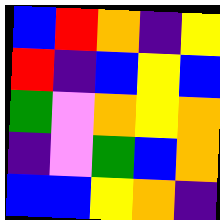[["blue", "red", "orange", "indigo", "yellow"], ["red", "indigo", "blue", "yellow", "blue"], ["green", "violet", "orange", "yellow", "orange"], ["indigo", "violet", "green", "blue", "orange"], ["blue", "blue", "yellow", "orange", "indigo"]]